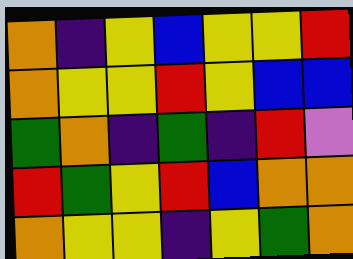[["orange", "indigo", "yellow", "blue", "yellow", "yellow", "red"], ["orange", "yellow", "yellow", "red", "yellow", "blue", "blue"], ["green", "orange", "indigo", "green", "indigo", "red", "violet"], ["red", "green", "yellow", "red", "blue", "orange", "orange"], ["orange", "yellow", "yellow", "indigo", "yellow", "green", "orange"]]